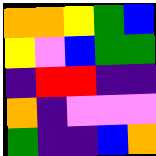[["orange", "orange", "yellow", "green", "blue"], ["yellow", "violet", "blue", "green", "green"], ["indigo", "red", "red", "indigo", "indigo"], ["orange", "indigo", "violet", "violet", "violet"], ["green", "indigo", "indigo", "blue", "orange"]]